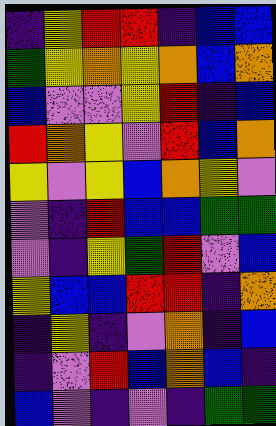[["indigo", "yellow", "red", "red", "indigo", "blue", "blue"], ["green", "yellow", "orange", "yellow", "orange", "blue", "orange"], ["blue", "violet", "violet", "yellow", "red", "indigo", "blue"], ["red", "orange", "yellow", "violet", "red", "blue", "orange"], ["yellow", "violet", "yellow", "blue", "orange", "yellow", "violet"], ["violet", "indigo", "red", "blue", "blue", "green", "green"], ["violet", "indigo", "yellow", "green", "red", "violet", "blue"], ["yellow", "blue", "blue", "red", "red", "indigo", "orange"], ["indigo", "yellow", "indigo", "violet", "orange", "indigo", "blue"], ["indigo", "violet", "red", "blue", "orange", "blue", "indigo"], ["blue", "violet", "indigo", "violet", "indigo", "green", "green"]]